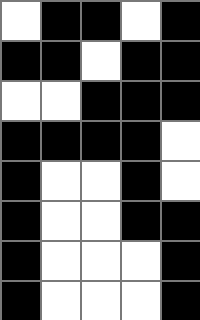[["white", "black", "black", "white", "black"], ["black", "black", "white", "black", "black"], ["white", "white", "black", "black", "black"], ["black", "black", "black", "black", "white"], ["black", "white", "white", "black", "white"], ["black", "white", "white", "black", "black"], ["black", "white", "white", "white", "black"], ["black", "white", "white", "white", "black"]]